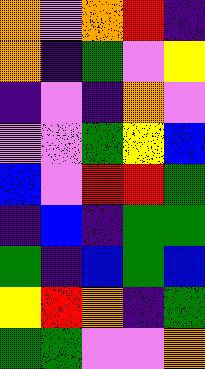[["orange", "violet", "orange", "red", "indigo"], ["orange", "indigo", "green", "violet", "yellow"], ["indigo", "violet", "indigo", "orange", "violet"], ["violet", "violet", "green", "yellow", "blue"], ["blue", "violet", "red", "red", "green"], ["indigo", "blue", "indigo", "green", "green"], ["green", "indigo", "blue", "green", "blue"], ["yellow", "red", "orange", "indigo", "green"], ["green", "green", "violet", "violet", "orange"]]